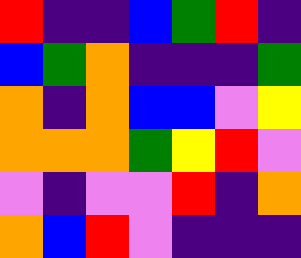[["red", "indigo", "indigo", "blue", "green", "red", "indigo"], ["blue", "green", "orange", "indigo", "indigo", "indigo", "green"], ["orange", "indigo", "orange", "blue", "blue", "violet", "yellow"], ["orange", "orange", "orange", "green", "yellow", "red", "violet"], ["violet", "indigo", "violet", "violet", "red", "indigo", "orange"], ["orange", "blue", "red", "violet", "indigo", "indigo", "indigo"]]